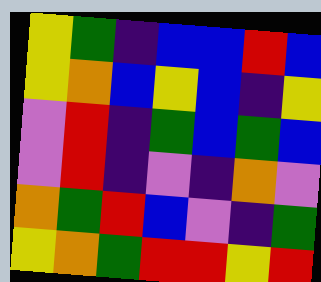[["yellow", "green", "indigo", "blue", "blue", "red", "blue"], ["yellow", "orange", "blue", "yellow", "blue", "indigo", "yellow"], ["violet", "red", "indigo", "green", "blue", "green", "blue"], ["violet", "red", "indigo", "violet", "indigo", "orange", "violet"], ["orange", "green", "red", "blue", "violet", "indigo", "green"], ["yellow", "orange", "green", "red", "red", "yellow", "red"]]